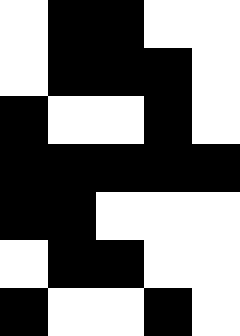[["white", "black", "black", "white", "white"], ["white", "black", "black", "black", "white"], ["black", "white", "white", "black", "white"], ["black", "black", "black", "black", "black"], ["black", "black", "white", "white", "white"], ["white", "black", "black", "white", "white"], ["black", "white", "white", "black", "white"]]